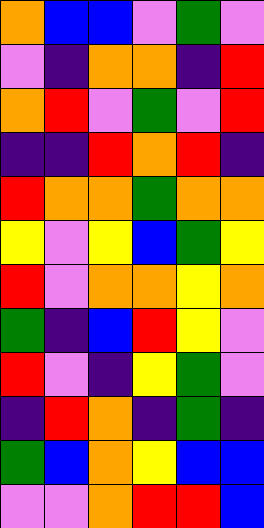[["orange", "blue", "blue", "violet", "green", "violet"], ["violet", "indigo", "orange", "orange", "indigo", "red"], ["orange", "red", "violet", "green", "violet", "red"], ["indigo", "indigo", "red", "orange", "red", "indigo"], ["red", "orange", "orange", "green", "orange", "orange"], ["yellow", "violet", "yellow", "blue", "green", "yellow"], ["red", "violet", "orange", "orange", "yellow", "orange"], ["green", "indigo", "blue", "red", "yellow", "violet"], ["red", "violet", "indigo", "yellow", "green", "violet"], ["indigo", "red", "orange", "indigo", "green", "indigo"], ["green", "blue", "orange", "yellow", "blue", "blue"], ["violet", "violet", "orange", "red", "red", "blue"]]